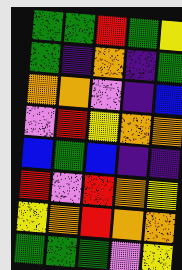[["green", "green", "red", "green", "yellow"], ["green", "indigo", "orange", "indigo", "green"], ["orange", "orange", "violet", "indigo", "blue"], ["violet", "red", "yellow", "orange", "orange"], ["blue", "green", "blue", "indigo", "indigo"], ["red", "violet", "red", "orange", "yellow"], ["yellow", "orange", "red", "orange", "orange"], ["green", "green", "green", "violet", "yellow"]]